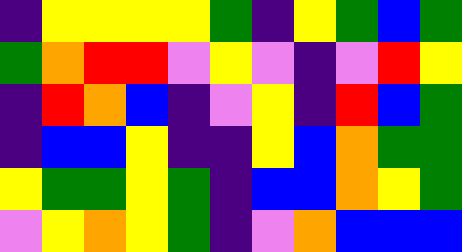[["indigo", "yellow", "yellow", "yellow", "yellow", "green", "indigo", "yellow", "green", "blue", "green"], ["green", "orange", "red", "red", "violet", "yellow", "violet", "indigo", "violet", "red", "yellow"], ["indigo", "red", "orange", "blue", "indigo", "violet", "yellow", "indigo", "red", "blue", "green"], ["indigo", "blue", "blue", "yellow", "indigo", "indigo", "yellow", "blue", "orange", "green", "green"], ["yellow", "green", "green", "yellow", "green", "indigo", "blue", "blue", "orange", "yellow", "green"], ["violet", "yellow", "orange", "yellow", "green", "indigo", "violet", "orange", "blue", "blue", "blue"]]